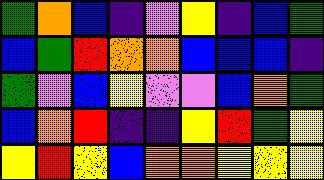[["green", "orange", "blue", "indigo", "violet", "yellow", "indigo", "blue", "green"], ["blue", "green", "red", "orange", "orange", "blue", "blue", "blue", "indigo"], ["green", "violet", "blue", "yellow", "violet", "violet", "blue", "orange", "green"], ["blue", "orange", "red", "indigo", "indigo", "yellow", "red", "green", "yellow"], ["yellow", "red", "yellow", "blue", "orange", "orange", "yellow", "yellow", "yellow"]]